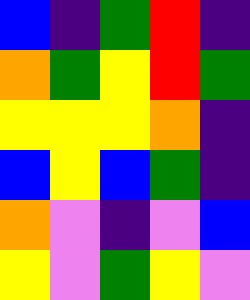[["blue", "indigo", "green", "red", "indigo"], ["orange", "green", "yellow", "red", "green"], ["yellow", "yellow", "yellow", "orange", "indigo"], ["blue", "yellow", "blue", "green", "indigo"], ["orange", "violet", "indigo", "violet", "blue"], ["yellow", "violet", "green", "yellow", "violet"]]